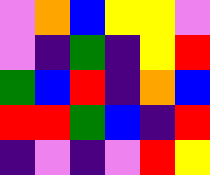[["violet", "orange", "blue", "yellow", "yellow", "violet"], ["violet", "indigo", "green", "indigo", "yellow", "red"], ["green", "blue", "red", "indigo", "orange", "blue"], ["red", "red", "green", "blue", "indigo", "red"], ["indigo", "violet", "indigo", "violet", "red", "yellow"]]